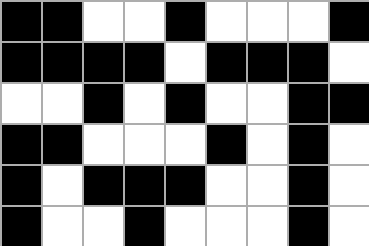[["black", "black", "white", "white", "black", "white", "white", "white", "black"], ["black", "black", "black", "black", "white", "black", "black", "black", "white"], ["white", "white", "black", "white", "black", "white", "white", "black", "black"], ["black", "black", "white", "white", "white", "black", "white", "black", "white"], ["black", "white", "black", "black", "black", "white", "white", "black", "white"], ["black", "white", "white", "black", "white", "white", "white", "black", "white"]]